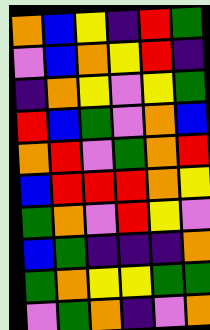[["orange", "blue", "yellow", "indigo", "red", "green"], ["violet", "blue", "orange", "yellow", "red", "indigo"], ["indigo", "orange", "yellow", "violet", "yellow", "green"], ["red", "blue", "green", "violet", "orange", "blue"], ["orange", "red", "violet", "green", "orange", "red"], ["blue", "red", "red", "red", "orange", "yellow"], ["green", "orange", "violet", "red", "yellow", "violet"], ["blue", "green", "indigo", "indigo", "indigo", "orange"], ["green", "orange", "yellow", "yellow", "green", "green"], ["violet", "green", "orange", "indigo", "violet", "orange"]]